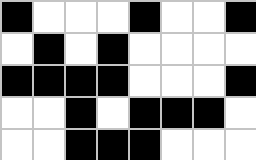[["black", "white", "white", "white", "black", "white", "white", "black"], ["white", "black", "white", "black", "white", "white", "white", "white"], ["black", "black", "black", "black", "white", "white", "white", "black"], ["white", "white", "black", "white", "black", "black", "black", "white"], ["white", "white", "black", "black", "black", "white", "white", "white"]]